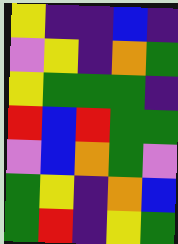[["yellow", "indigo", "indigo", "blue", "indigo"], ["violet", "yellow", "indigo", "orange", "green"], ["yellow", "green", "green", "green", "indigo"], ["red", "blue", "red", "green", "green"], ["violet", "blue", "orange", "green", "violet"], ["green", "yellow", "indigo", "orange", "blue"], ["green", "red", "indigo", "yellow", "green"]]